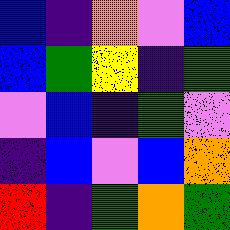[["blue", "indigo", "orange", "violet", "blue"], ["blue", "green", "yellow", "indigo", "green"], ["violet", "blue", "indigo", "green", "violet"], ["indigo", "blue", "violet", "blue", "orange"], ["red", "indigo", "green", "orange", "green"]]